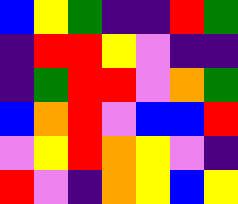[["blue", "yellow", "green", "indigo", "indigo", "red", "green"], ["indigo", "red", "red", "yellow", "violet", "indigo", "indigo"], ["indigo", "green", "red", "red", "violet", "orange", "green"], ["blue", "orange", "red", "violet", "blue", "blue", "red"], ["violet", "yellow", "red", "orange", "yellow", "violet", "indigo"], ["red", "violet", "indigo", "orange", "yellow", "blue", "yellow"]]